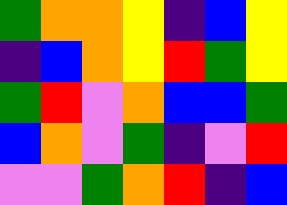[["green", "orange", "orange", "yellow", "indigo", "blue", "yellow"], ["indigo", "blue", "orange", "yellow", "red", "green", "yellow"], ["green", "red", "violet", "orange", "blue", "blue", "green"], ["blue", "orange", "violet", "green", "indigo", "violet", "red"], ["violet", "violet", "green", "orange", "red", "indigo", "blue"]]